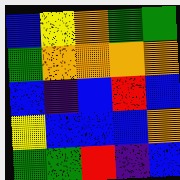[["blue", "yellow", "orange", "green", "green"], ["green", "orange", "orange", "orange", "orange"], ["blue", "indigo", "blue", "red", "blue"], ["yellow", "blue", "blue", "blue", "orange"], ["green", "green", "red", "indigo", "blue"]]